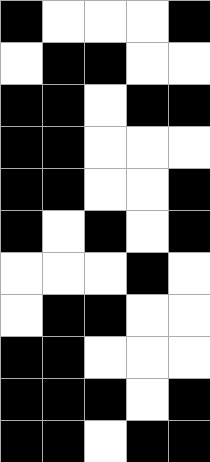[["black", "white", "white", "white", "black"], ["white", "black", "black", "white", "white"], ["black", "black", "white", "black", "black"], ["black", "black", "white", "white", "white"], ["black", "black", "white", "white", "black"], ["black", "white", "black", "white", "black"], ["white", "white", "white", "black", "white"], ["white", "black", "black", "white", "white"], ["black", "black", "white", "white", "white"], ["black", "black", "black", "white", "black"], ["black", "black", "white", "black", "black"]]